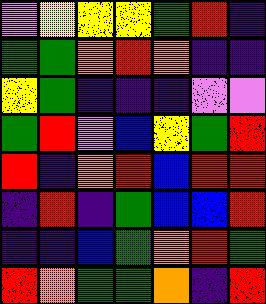[["violet", "yellow", "yellow", "yellow", "green", "red", "indigo"], ["green", "green", "orange", "red", "orange", "indigo", "indigo"], ["yellow", "green", "indigo", "indigo", "indigo", "violet", "violet"], ["green", "red", "violet", "blue", "yellow", "green", "red"], ["red", "indigo", "orange", "red", "blue", "red", "red"], ["indigo", "red", "indigo", "green", "blue", "blue", "red"], ["indigo", "indigo", "blue", "green", "orange", "red", "green"], ["red", "orange", "green", "green", "orange", "indigo", "red"]]